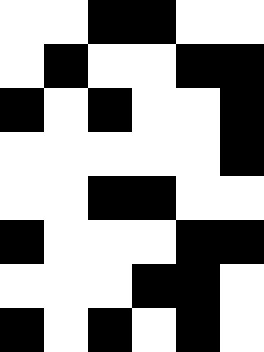[["white", "white", "black", "black", "white", "white"], ["white", "black", "white", "white", "black", "black"], ["black", "white", "black", "white", "white", "black"], ["white", "white", "white", "white", "white", "black"], ["white", "white", "black", "black", "white", "white"], ["black", "white", "white", "white", "black", "black"], ["white", "white", "white", "black", "black", "white"], ["black", "white", "black", "white", "black", "white"]]